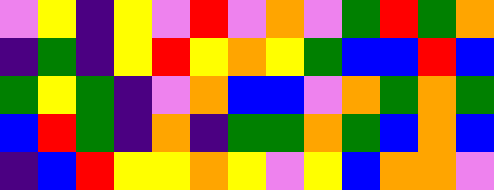[["violet", "yellow", "indigo", "yellow", "violet", "red", "violet", "orange", "violet", "green", "red", "green", "orange"], ["indigo", "green", "indigo", "yellow", "red", "yellow", "orange", "yellow", "green", "blue", "blue", "red", "blue"], ["green", "yellow", "green", "indigo", "violet", "orange", "blue", "blue", "violet", "orange", "green", "orange", "green"], ["blue", "red", "green", "indigo", "orange", "indigo", "green", "green", "orange", "green", "blue", "orange", "blue"], ["indigo", "blue", "red", "yellow", "yellow", "orange", "yellow", "violet", "yellow", "blue", "orange", "orange", "violet"]]